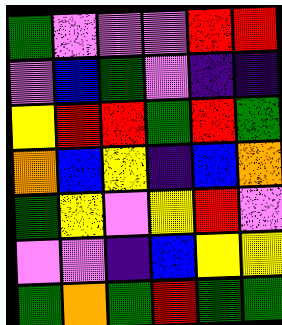[["green", "violet", "violet", "violet", "red", "red"], ["violet", "blue", "green", "violet", "indigo", "indigo"], ["yellow", "red", "red", "green", "red", "green"], ["orange", "blue", "yellow", "indigo", "blue", "orange"], ["green", "yellow", "violet", "yellow", "red", "violet"], ["violet", "violet", "indigo", "blue", "yellow", "yellow"], ["green", "orange", "green", "red", "green", "green"]]